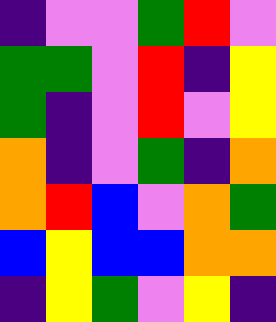[["indigo", "violet", "violet", "green", "red", "violet"], ["green", "green", "violet", "red", "indigo", "yellow"], ["green", "indigo", "violet", "red", "violet", "yellow"], ["orange", "indigo", "violet", "green", "indigo", "orange"], ["orange", "red", "blue", "violet", "orange", "green"], ["blue", "yellow", "blue", "blue", "orange", "orange"], ["indigo", "yellow", "green", "violet", "yellow", "indigo"]]